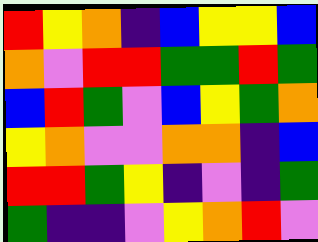[["red", "yellow", "orange", "indigo", "blue", "yellow", "yellow", "blue"], ["orange", "violet", "red", "red", "green", "green", "red", "green"], ["blue", "red", "green", "violet", "blue", "yellow", "green", "orange"], ["yellow", "orange", "violet", "violet", "orange", "orange", "indigo", "blue"], ["red", "red", "green", "yellow", "indigo", "violet", "indigo", "green"], ["green", "indigo", "indigo", "violet", "yellow", "orange", "red", "violet"]]